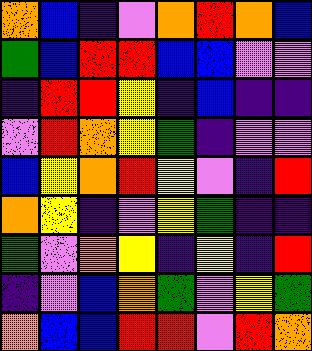[["orange", "blue", "indigo", "violet", "orange", "red", "orange", "blue"], ["green", "blue", "red", "red", "blue", "blue", "violet", "violet"], ["indigo", "red", "red", "yellow", "indigo", "blue", "indigo", "indigo"], ["violet", "red", "orange", "yellow", "green", "indigo", "violet", "violet"], ["blue", "yellow", "orange", "red", "yellow", "violet", "indigo", "red"], ["orange", "yellow", "indigo", "violet", "yellow", "green", "indigo", "indigo"], ["green", "violet", "orange", "yellow", "indigo", "yellow", "indigo", "red"], ["indigo", "violet", "blue", "orange", "green", "violet", "yellow", "green"], ["orange", "blue", "blue", "red", "red", "violet", "red", "orange"]]